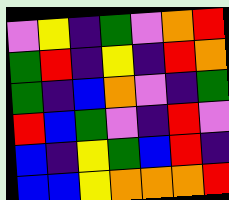[["violet", "yellow", "indigo", "green", "violet", "orange", "red"], ["green", "red", "indigo", "yellow", "indigo", "red", "orange"], ["green", "indigo", "blue", "orange", "violet", "indigo", "green"], ["red", "blue", "green", "violet", "indigo", "red", "violet"], ["blue", "indigo", "yellow", "green", "blue", "red", "indigo"], ["blue", "blue", "yellow", "orange", "orange", "orange", "red"]]